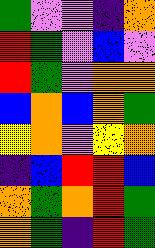[["green", "violet", "violet", "indigo", "orange"], ["red", "green", "violet", "blue", "violet"], ["red", "green", "violet", "orange", "orange"], ["blue", "orange", "blue", "orange", "green"], ["yellow", "orange", "violet", "yellow", "orange"], ["indigo", "blue", "red", "red", "blue"], ["orange", "green", "orange", "red", "green"], ["orange", "green", "indigo", "red", "green"]]